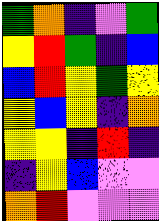[["green", "orange", "indigo", "violet", "green"], ["yellow", "red", "green", "indigo", "blue"], ["blue", "red", "yellow", "green", "yellow"], ["yellow", "blue", "yellow", "indigo", "orange"], ["yellow", "yellow", "indigo", "red", "indigo"], ["indigo", "yellow", "blue", "violet", "violet"], ["orange", "red", "violet", "violet", "violet"]]